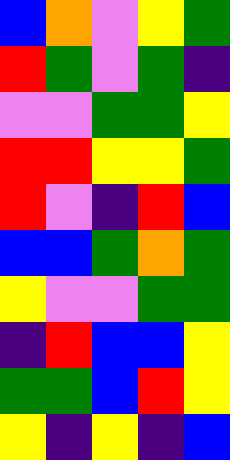[["blue", "orange", "violet", "yellow", "green"], ["red", "green", "violet", "green", "indigo"], ["violet", "violet", "green", "green", "yellow"], ["red", "red", "yellow", "yellow", "green"], ["red", "violet", "indigo", "red", "blue"], ["blue", "blue", "green", "orange", "green"], ["yellow", "violet", "violet", "green", "green"], ["indigo", "red", "blue", "blue", "yellow"], ["green", "green", "blue", "red", "yellow"], ["yellow", "indigo", "yellow", "indigo", "blue"]]